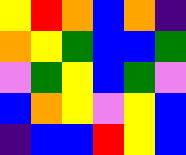[["yellow", "red", "orange", "blue", "orange", "indigo"], ["orange", "yellow", "green", "blue", "blue", "green"], ["violet", "green", "yellow", "blue", "green", "violet"], ["blue", "orange", "yellow", "violet", "yellow", "blue"], ["indigo", "blue", "blue", "red", "yellow", "blue"]]